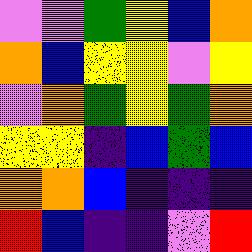[["violet", "violet", "green", "yellow", "blue", "orange"], ["orange", "blue", "yellow", "yellow", "violet", "yellow"], ["violet", "orange", "green", "yellow", "green", "orange"], ["yellow", "yellow", "indigo", "blue", "green", "blue"], ["orange", "orange", "blue", "indigo", "indigo", "indigo"], ["red", "blue", "indigo", "indigo", "violet", "red"]]